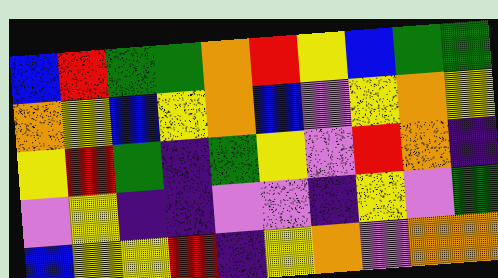[["blue", "red", "green", "green", "orange", "red", "yellow", "blue", "green", "green"], ["orange", "yellow", "blue", "yellow", "orange", "blue", "violet", "yellow", "orange", "yellow"], ["yellow", "red", "green", "indigo", "green", "yellow", "violet", "red", "orange", "indigo"], ["violet", "yellow", "indigo", "indigo", "violet", "violet", "indigo", "yellow", "violet", "green"], ["blue", "yellow", "yellow", "red", "indigo", "yellow", "orange", "violet", "orange", "orange"]]